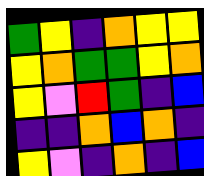[["green", "yellow", "indigo", "orange", "yellow", "yellow"], ["yellow", "orange", "green", "green", "yellow", "orange"], ["yellow", "violet", "red", "green", "indigo", "blue"], ["indigo", "indigo", "orange", "blue", "orange", "indigo"], ["yellow", "violet", "indigo", "orange", "indigo", "blue"]]